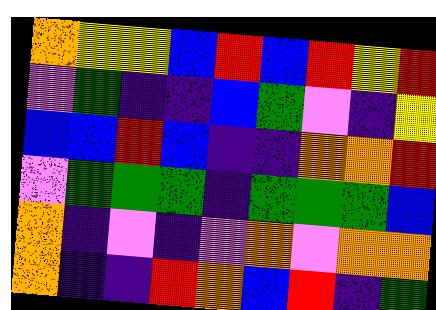[["orange", "yellow", "yellow", "blue", "red", "blue", "red", "yellow", "red"], ["violet", "green", "indigo", "indigo", "blue", "green", "violet", "indigo", "yellow"], ["blue", "blue", "red", "blue", "indigo", "indigo", "orange", "orange", "red"], ["violet", "green", "green", "green", "indigo", "green", "green", "green", "blue"], ["orange", "indigo", "violet", "indigo", "violet", "orange", "violet", "orange", "orange"], ["orange", "indigo", "indigo", "red", "orange", "blue", "red", "indigo", "green"]]